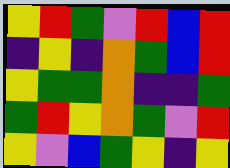[["yellow", "red", "green", "violet", "red", "blue", "red"], ["indigo", "yellow", "indigo", "orange", "green", "blue", "red"], ["yellow", "green", "green", "orange", "indigo", "indigo", "green"], ["green", "red", "yellow", "orange", "green", "violet", "red"], ["yellow", "violet", "blue", "green", "yellow", "indigo", "yellow"]]